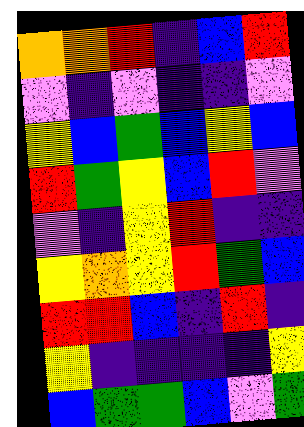[["orange", "orange", "red", "indigo", "blue", "red"], ["violet", "indigo", "violet", "indigo", "indigo", "violet"], ["yellow", "blue", "green", "blue", "yellow", "blue"], ["red", "green", "yellow", "blue", "red", "violet"], ["violet", "indigo", "yellow", "red", "indigo", "indigo"], ["yellow", "orange", "yellow", "red", "green", "blue"], ["red", "red", "blue", "indigo", "red", "indigo"], ["yellow", "indigo", "indigo", "indigo", "indigo", "yellow"], ["blue", "green", "green", "blue", "violet", "green"]]